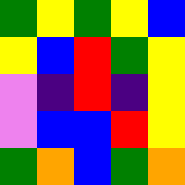[["green", "yellow", "green", "yellow", "blue"], ["yellow", "blue", "red", "green", "yellow"], ["violet", "indigo", "red", "indigo", "yellow"], ["violet", "blue", "blue", "red", "yellow"], ["green", "orange", "blue", "green", "orange"]]